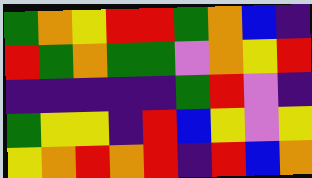[["green", "orange", "yellow", "red", "red", "green", "orange", "blue", "indigo"], ["red", "green", "orange", "green", "green", "violet", "orange", "yellow", "red"], ["indigo", "indigo", "indigo", "indigo", "indigo", "green", "red", "violet", "indigo"], ["green", "yellow", "yellow", "indigo", "red", "blue", "yellow", "violet", "yellow"], ["yellow", "orange", "red", "orange", "red", "indigo", "red", "blue", "orange"]]